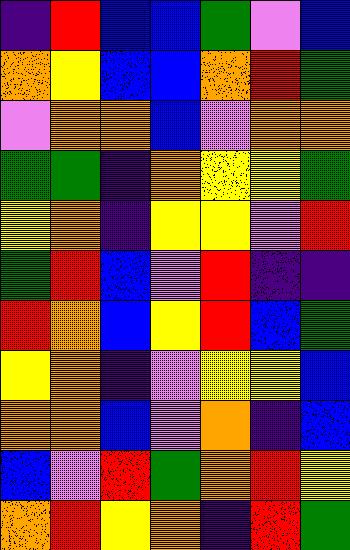[["indigo", "red", "blue", "blue", "green", "violet", "blue"], ["orange", "yellow", "blue", "blue", "orange", "red", "green"], ["violet", "orange", "orange", "blue", "violet", "orange", "orange"], ["green", "green", "indigo", "orange", "yellow", "yellow", "green"], ["yellow", "orange", "indigo", "yellow", "yellow", "violet", "red"], ["green", "red", "blue", "violet", "red", "indigo", "indigo"], ["red", "orange", "blue", "yellow", "red", "blue", "green"], ["yellow", "orange", "indigo", "violet", "yellow", "yellow", "blue"], ["orange", "orange", "blue", "violet", "orange", "indigo", "blue"], ["blue", "violet", "red", "green", "orange", "red", "yellow"], ["orange", "red", "yellow", "orange", "indigo", "red", "green"]]